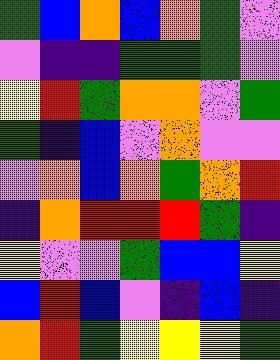[["green", "blue", "orange", "blue", "orange", "green", "violet"], ["violet", "indigo", "indigo", "green", "green", "green", "violet"], ["yellow", "red", "green", "orange", "orange", "violet", "green"], ["green", "indigo", "blue", "violet", "orange", "violet", "violet"], ["violet", "orange", "blue", "orange", "green", "orange", "red"], ["indigo", "orange", "red", "red", "red", "green", "indigo"], ["yellow", "violet", "violet", "green", "blue", "blue", "yellow"], ["blue", "red", "blue", "violet", "indigo", "blue", "indigo"], ["orange", "red", "green", "yellow", "yellow", "yellow", "green"]]